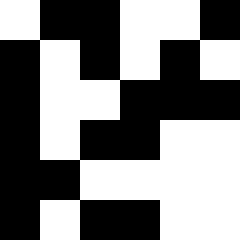[["white", "black", "black", "white", "white", "black"], ["black", "white", "black", "white", "black", "white"], ["black", "white", "white", "black", "black", "black"], ["black", "white", "black", "black", "white", "white"], ["black", "black", "white", "white", "white", "white"], ["black", "white", "black", "black", "white", "white"]]